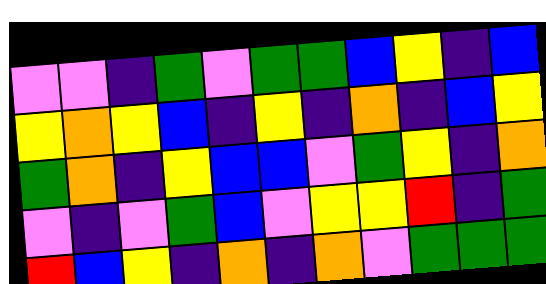[["violet", "violet", "indigo", "green", "violet", "green", "green", "blue", "yellow", "indigo", "blue"], ["yellow", "orange", "yellow", "blue", "indigo", "yellow", "indigo", "orange", "indigo", "blue", "yellow"], ["green", "orange", "indigo", "yellow", "blue", "blue", "violet", "green", "yellow", "indigo", "orange"], ["violet", "indigo", "violet", "green", "blue", "violet", "yellow", "yellow", "red", "indigo", "green"], ["red", "blue", "yellow", "indigo", "orange", "indigo", "orange", "violet", "green", "green", "green"]]